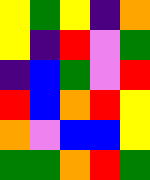[["yellow", "green", "yellow", "indigo", "orange"], ["yellow", "indigo", "red", "violet", "green"], ["indigo", "blue", "green", "violet", "red"], ["red", "blue", "orange", "red", "yellow"], ["orange", "violet", "blue", "blue", "yellow"], ["green", "green", "orange", "red", "green"]]